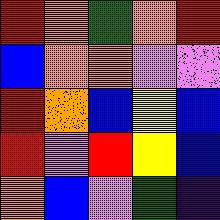[["red", "orange", "green", "orange", "red"], ["blue", "orange", "orange", "violet", "violet"], ["red", "orange", "blue", "yellow", "blue"], ["red", "violet", "red", "yellow", "blue"], ["orange", "blue", "violet", "green", "indigo"]]